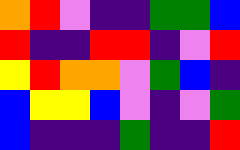[["orange", "red", "violet", "indigo", "indigo", "green", "green", "blue"], ["red", "indigo", "indigo", "red", "red", "indigo", "violet", "red"], ["yellow", "red", "orange", "orange", "violet", "green", "blue", "indigo"], ["blue", "yellow", "yellow", "blue", "violet", "indigo", "violet", "green"], ["blue", "indigo", "indigo", "indigo", "green", "indigo", "indigo", "red"]]